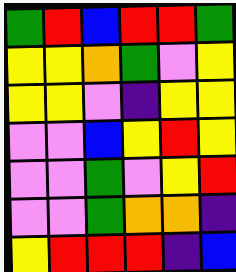[["green", "red", "blue", "red", "red", "green"], ["yellow", "yellow", "orange", "green", "violet", "yellow"], ["yellow", "yellow", "violet", "indigo", "yellow", "yellow"], ["violet", "violet", "blue", "yellow", "red", "yellow"], ["violet", "violet", "green", "violet", "yellow", "red"], ["violet", "violet", "green", "orange", "orange", "indigo"], ["yellow", "red", "red", "red", "indigo", "blue"]]